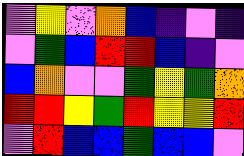[["violet", "yellow", "violet", "orange", "blue", "indigo", "violet", "indigo"], ["violet", "green", "blue", "red", "red", "blue", "indigo", "violet"], ["blue", "orange", "violet", "violet", "green", "yellow", "green", "orange"], ["red", "red", "yellow", "green", "red", "yellow", "yellow", "red"], ["violet", "red", "blue", "blue", "green", "blue", "blue", "violet"]]